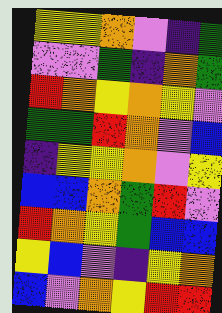[["yellow", "yellow", "orange", "violet", "indigo", "green"], ["violet", "violet", "green", "indigo", "orange", "green"], ["red", "orange", "yellow", "orange", "yellow", "violet"], ["green", "green", "red", "orange", "violet", "blue"], ["indigo", "yellow", "yellow", "orange", "violet", "yellow"], ["blue", "blue", "orange", "green", "red", "violet"], ["red", "orange", "yellow", "green", "blue", "blue"], ["yellow", "blue", "violet", "indigo", "yellow", "orange"], ["blue", "violet", "orange", "yellow", "red", "red"]]